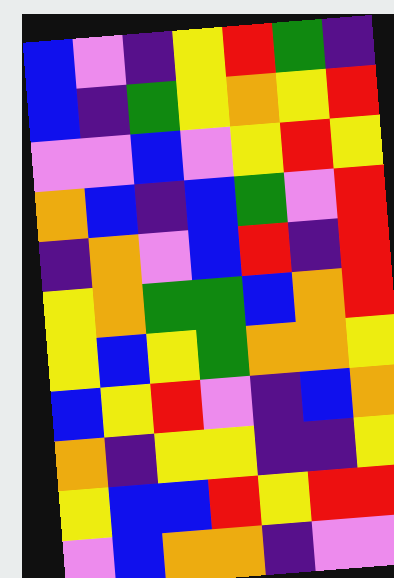[["blue", "violet", "indigo", "yellow", "red", "green", "indigo"], ["blue", "indigo", "green", "yellow", "orange", "yellow", "red"], ["violet", "violet", "blue", "violet", "yellow", "red", "yellow"], ["orange", "blue", "indigo", "blue", "green", "violet", "red"], ["indigo", "orange", "violet", "blue", "red", "indigo", "red"], ["yellow", "orange", "green", "green", "blue", "orange", "red"], ["yellow", "blue", "yellow", "green", "orange", "orange", "yellow"], ["blue", "yellow", "red", "violet", "indigo", "blue", "orange"], ["orange", "indigo", "yellow", "yellow", "indigo", "indigo", "yellow"], ["yellow", "blue", "blue", "red", "yellow", "red", "red"], ["violet", "blue", "orange", "orange", "indigo", "violet", "violet"]]